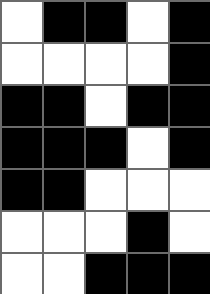[["white", "black", "black", "white", "black"], ["white", "white", "white", "white", "black"], ["black", "black", "white", "black", "black"], ["black", "black", "black", "white", "black"], ["black", "black", "white", "white", "white"], ["white", "white", "white", "black", "white"], ["white", "white", "black", "black", "black"]]